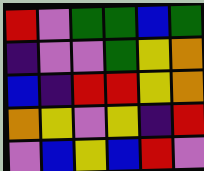[["red", "violet", "green", "green", "blue", "green"], ["indigo", "violet", "violet", "green", "yellow", "orange"], ["blue", "indigo", "red", "red", "yellow", "orange"], ["orange", "yellow", "violet", "yellow", "indigo", "red"], ["violet", "blue", "yellow", "blue", "red", "violet"]]